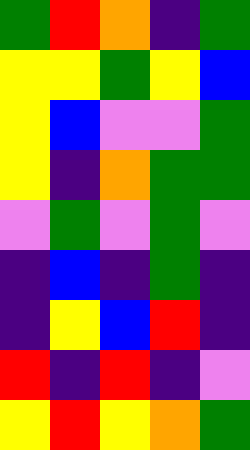[["green", "red", "orange", "indigo", "green"], ["yellow", "yellow", "green", "yellow", "blue"], ["yellow", "blue", "violet", "violet", "green"], ["yellow", "indigo", "orange", "green", "green"], ["violet", "green", "violet", "green", "violet"], ["indigo", "blue", "indigo", "green", "indigo"], ["indigo", "yellow", "blue", "red", "indigo"], ["red", "indigo", "red", "indigo", "violet"], ["yellow", "red", "yellow", "orange", "green"]]